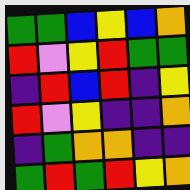[["green", "green", "blue", "yellow", "blue", "orange"], ["red", "violet", "yellow", "red", "green", "green"], ["indigo", "red", "blue", "red", "indigo", "yellow"], ["red", "violet", "yellow", "indigo", "indigo", "orange"], ["indigo", "green", "orange", "orange", "indigo", "indigo"], ["green", "red", "green", "red", "yellow", "orange"]]